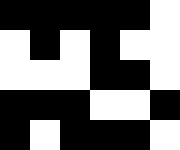[["black", "black", "black", "black", "black", "white"], ["white", "black", "white", "black", "white", "white"], ["white", "white", "white", "black", "black", "white"], ["black", "black", "black", "white", "white", "black"], ["black", "white", "black", "black", "black", "white"]]